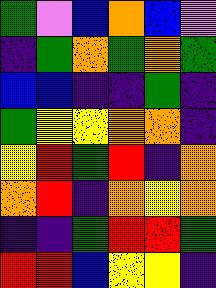[["green", "violet", "blue", "orange", "blue", "violet"], ["indigo", "green", "orange", "green", "orange", "green"], ["blue", "blue", "indigo", "indigo", "green", "indigo"], ["green", "yellow", "yellow", "orange", "orange", "indigo"], ["yellow", "red", "green", "red", "indigo", "orange"], ["orange", "red", "indigo", "orange", "yellow", "orange"], ["indigo", "indigo", "green", "red", "red", "green"], ["red", "red", "blue", "yellow", "yellow", "indigo"]]